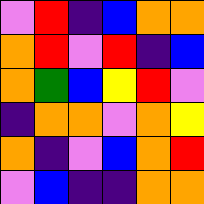[["violet", "red", "indigo", "blue", "orange", "orange"], ["orange", "red", "violet", "red", "indigo", "blue"], ["orange", "green", "blue", "yellow", "red", "violet"], ["indigo", "orange", "orange", "violet", "orange", "yellow"], ["orange", "indigo", "violet", "blue", "orange", "red"], ["violet", "blue", "indigo", "indigo", "orange", "orange"]]